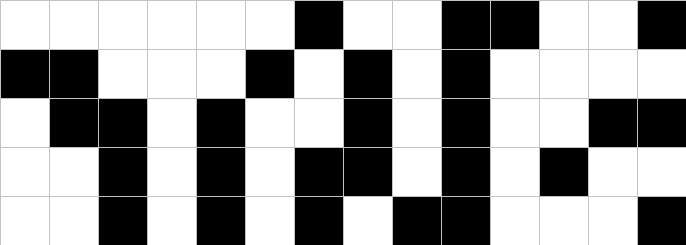[["white", "white", "white", "white", "white", "white", "black", "white", "white", "black", "black", "white", "white", "black"], ["black", "black", "white", "white", "white", "black", "white", "black", "white", "black", "white", "white", "white", "white"], ["white", "black", "black", "white", "black", "white", "white", "black", "white", "black", "white", "white", "black", "black"], ["white", "white", "black", "white", "black", "white", "black", "black", "white", "black", "white", "black", "white", "white"], ["white", "white", "black", "white", "black", "white", "black", "white", "black", "black", "white", "white", "white", "black"]]